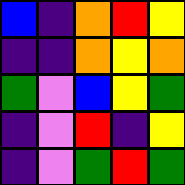[["blue", "indigo", "orange", "red", "yellow"], ["indigo", "indigo", "orange", "yellow", "orange"], ["green", "violet", "blue", "yellow", "green"], ["indigo", "violet", "red", "indigo", "yellow"], ["indigo", "violet", "green", "red", "green"]]